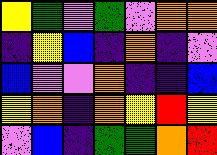[["yellow", "green", "violet", "green", "violet", "orange", "orange"], ["indigo", "yellow", "blue", "indigo", "orange", "indigo", "violet"], ["blue", "violet", "violet", "orange", "indigo", "indigo", "blue"], ["yellow", "orange", "indigo", "orange", "yellow", "red", "yellow"], ["violet", "blue", "indigo", "green", "green", "orange", "red"]]